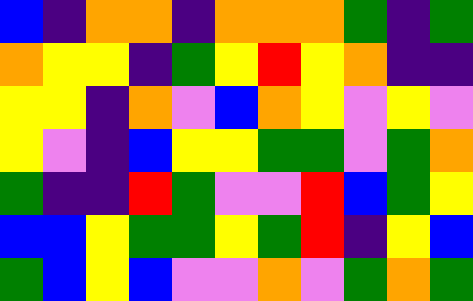[["blue", "indigo", "orange", "orange", "indigo", "orange", "orange", "orange", "green", "indigo", "green"], ["orange", "yellow", "yellow", "indigo", "green", "yellow", "red", "yellow", "orange", "indigo", "indigo"], ["yellow", "yellow", "indigo", "orange", "violet", "blue", "orange", "yellow", "violet", "yellow", "violet"], ["yellow", "violet", "indigo", "blue", "yellow", "yellow", "green", "green", "violet", "green", "orange"], ["green", "indigo", "indigo", "red", "green", "violet", "violet", "red", "blue", "green", "yellow"], ["blue", "blue", "yellow", "green", "green", "yellow", "green", "red", "indigo", "yellow", "blue"], ["green", "blue", "yellow", "blue", "violet", "violet", "orange", "violet", "green", "orange", "green"]]